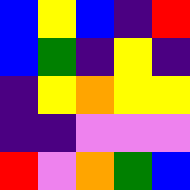[["blue", "yellow", "blue", "indigo", "red"], ["blue", "green", "indigo", "yellow", "indigo"], ["indigo", "yellow", "orange", "yellow", "yellow"], ["indigo", "indigo", "violet", "violet", "violet"], ["red", "violet", "orange", "green", "blue"]]